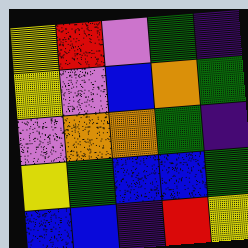[["yellow", "red", "violet", "green", "indigo"], ["yellow", "violet", "blue", "orange", "green"], ["violet", "orange", "orange", "green", "indigo"], ["yellow", "green", "blue", "blue", "green"], ["blue", "blue", "indigo", "red", "yellow"]]